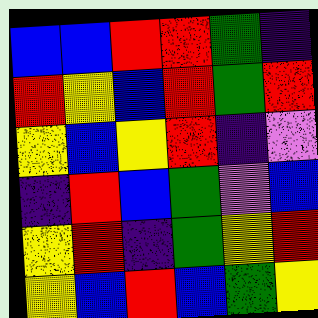[["blue", "blue", "red", "red", "green", "indigo"], ["red", "yellow", "blue", "red", "green", "red"], ["yellow", "blue", "yellow", "red", "indigo", "violet"], ["indigo", "red", "blue", "green", "violet", "blue"], ["yellow", "red", "indigo", "green", "yellow", "red"], ["yellow", "blue", "red", "blue", "green", "yellow"]]